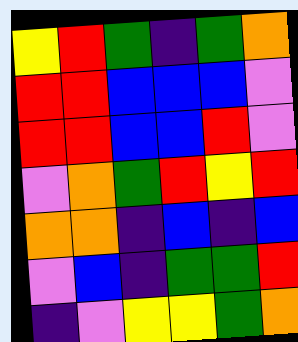[["yellow", "red", "green", "indigo", "green", "orange"], ["red", "red", "blue", "blue", "blue", "violet"], ["red", "red", "blue", "blue", "red", "violet"], ["violet", "orange", "green", "red", "yellow", "red"], ["orange", "orange", "indigo", "blue", "indigo", "blue"], ["violet", "blue", "indigo", "green", "green", "red"], ["indigo", "violet", "yellow", "yellow", "green", "orange"]]